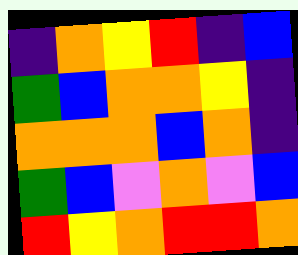[["indigo", "orange", "yellow", "red", "indigo", "blue"], ["green", "blue", "orange", "orange", "yellow", "indigo"], ["orange", "orange", "orange", "blue", "orange", "indigo"], ["green", "blue", "violet", "orange", "violet", "blue"], ["red", "yellow", "orange", "red", "red", "orange"]]